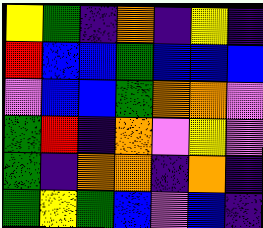[["yellow", "green", "indigo", "orange", "indigo", "yellow", "indigo"], ["red", "blue", "blue", "green", "blue", "blue", "blue"], ["violet", "blue", "blue", "green", "orange", "orange", "violet"], ["green", "red", "indigo", "orange", "violet", "yellow", "violet"], ["green", "indigo", "orange", "orange", "indigo", "orange", "indigo"], ["green", "yellow", "green", "blue", "violet", "blue", "indigo"]]